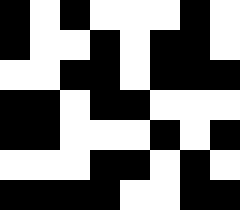[["black", "white", "black", "white", "white", "white", "black", "white"], ["black", "white", "white", "black", "white", "black", "black", "white"], ["white", "white", "black", "black", "white", "black", "black", "black"], ["black", "black", "white", "black", "black", "white", "white", "white"], ["black", "black", "white", "white", "white", "black", "white", "black"], ["white", "white", "white", "black", "black", "white", "black", "white"], ["black", "black", "black", "black", "white", "white", "black", "black"]]